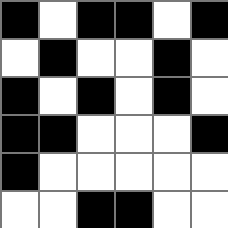[["black", "white", "black", "black", "white", "black"], ["white", "black", "white", "white", "black", "white"], ["black", "white", "black", "white", "black", "white"], ["black", "black", "white", "white", "white", "black"], ["black", "white", "white", "white", "white", "white"], ["white", "white", "black", "black", "white", "white"]]